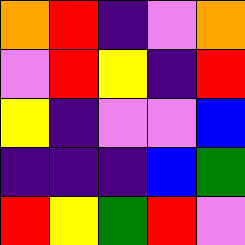[["orange", "red", "indigo", "violet", "orange"], ["violet", "red", "yellow", "indigo", "red"], ["yellow", "indigo", "violet", "violet", "blue"], ["indigo", "indigo", "indigo", "blue", "green"], ["red", "yellow", "green", "red", "violet"]]